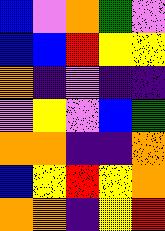[["blue", "violet", "orange", "green", "violet"], ["blue", "blue", "red", "yellow", "yellow"], ["orange", "indigo", "violet", "indigo", "indigo"], ["violet", "yellow", "violet", "blue", "green"], ["orange", "orange", "indigo", "indigo", "orange"], ["blue", "yellow", "red", "yellow", "orange"], ["orange", "orange", "indigo", "yellow", "red"]]